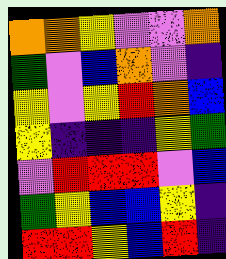[["orange", "orange", "yellow", "violet", "violet", "orange"], ["green", "violet", "blue", "orange", "violet", "indigo"], ["yellow", "violet", "yellow", "red", "orange", "blue"], ["yellow", "indigo", "indigo", "indigo", "yellow", "green"], ["violet", "red", "red", "red", "violet", "blue"], ["green", "yellow", "blue", "blue", "yellow", "indigo"], ["red", "red", "yellow", "blue", "red", "indigo"]]